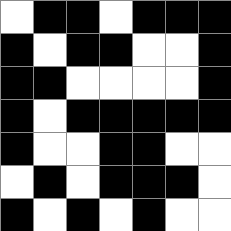[["white", "black", "black", "white", "black", "black", "black"], ["black", "white", "black", "black", "white", "white", "black"], ["black", "black", "white", "white", "white", "white", "black"], ["black", "white", "black", "black", "black", "black", "black"], ["black", "white", "white", "black", "black", "white", "white"], ["white", "black", "white", "black", "black", "black", "white"], ["black", "white", "black", "white", "black", "white", "white"]]